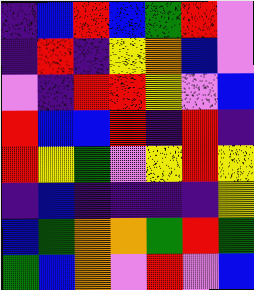[["indigo", "blue", "red", "blue", "green", "red", "violet"], ["indigo", "red", "indigo", "yellow", "orange", "blue", "violet"], ["violet", "indigo", "red", "red", "yellow", "violet", "blue"], ["red", "blue", "blue", "red", "indigo", "red", "indigo"], ["red", "yellow", "green", "violet", "yellow", "red", "yellow"], ["indigo", "blue", "indigo", "indigo", "indigo", "indigo", "yellow"], ["blue", "green", "orange", "orange", "green", "red", "green"], ["green", "blue", "orange", "violet", "red", "violet", "blue"]]